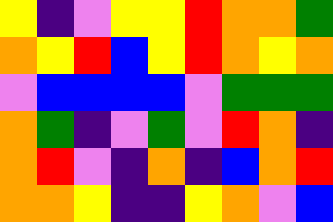[["yellow", "indigo", "violet", "yellow", "yellow", "red", "orange", "orange", "green"], ["orange", "yellow", "red", "blue", "yellow", "red", "orange", "yellow", "orange"], ["violet", "blue", "blue", "blue", "blue", "violet", "green", "green", "green"], ["orange", "green", "indigo", "violet", "green", "violet", "red", "orange", "indigo"], ["orange", "red", "violet", "indigo", "orange", "indigo", "blue", "orange", "red"], ["orange", "orange", "yellow", "indigo", "indigo", "yellow", "orange", "violet", "blue"]]